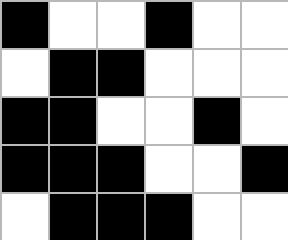[["black", "white", "white", "black", "white", "white"], ["white", "black", "black", "white", "white", "white"], ["black", "black", "white", "white", "black", "white"], ["black", "black", "black", "white", "white", "black"], ["white", "black", "black", "black", "white", "white"]]